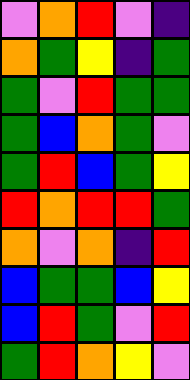[["violet", "orange", "red", "violet", "indigo"], ["orange", "green", "yellow", "indigo", "green"], ["green", "violet", "red", "green", "green"], ["green", "blue", "orange", "green", "violet"], ["green", "red", "blue", "green", "yellow"], ["red", "orange", "red", "red", "green"], ["orange", "violet", "orange", "indigo", "red"], ["blue", "green", "green", "blue", "yellow"], ["blue", "red", "green", "violet", "red"], ["green", "red", "orange", "yellow", "violet"]]